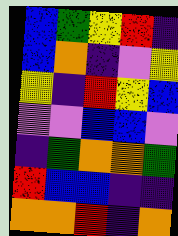[["blue", "green", "yellow", "red", "indigo"], ["blue", "orange", "indigo", "violet", "yellow"], ["yellow", "indigo", "red", "yellow", "blue"], ["violet", "violet", "blue", "blue", "violet"], ["indigo", "green", "orange", "orange", "green"], ["red", "blue", "blue", "indigo", "indigo"], ["orange", "orange", "red", "indigo", "orange"]]